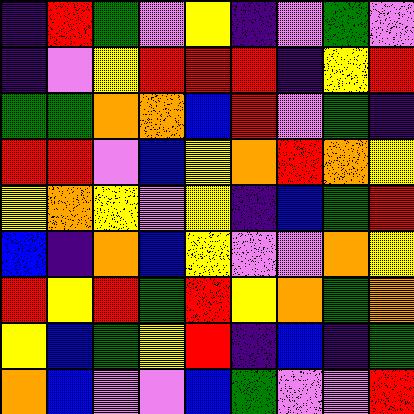[["indigo", "red", "green", "violet", "yellow", "indigo", "violet", "green", "violet"], ["indigo", "violet", "yellow", "red", "red", "red", "indigo", "yellow", "red"], ["green", "green", "orange", "orange", "blue", "red", "violet", "green", "indigo"], ["red", "red", "violet", "blue", "yellow", "orange", "red", "orange", "yellow"], ["yellow", "orange", "yellow", "violet", "yellow", "indigo", "blue", "green", "red"], ["blue", "indigo", "orange", "blue", "yellow", "violet", "violet", "orange", "yellow"], ["red", "yellow", "red", "green", "red", "yellow", "orange", "green", "orange"], ["yellow", "blue", "green", "yellow", "red", "indigo", "blue", "indigo", "green"], ["orange", "blue", "violet", "violet", "blue", "green", "violet", "violet", "red"]]